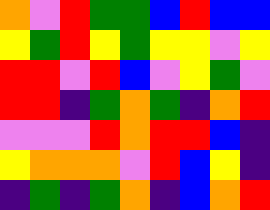[["orange", "violet", "red", "green", "green", "blue", "red", "blue", "blue"], ["yellow", "green", "red", "yellow", "green", "yellow", "yellow", "violet", "yellow"], ["red", "red", "violet", "red", "blue", "violet", "yellow", "green", "violet"], ["red", "red", "indigo", "green", "orange", "green", "indigo", "orange", "red"], ["violet", "violet", "violet", "red", "orange", "red", "red", "blue", "indigo"], ["yellow", "orange", "orange", "orange", "violet", "red", "blue", "yellow", "indigo"], ["indigo", "green", "indigo", "green", "orange", "indigo", "blue", "orange", "red"]]